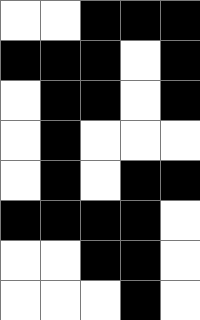[["white", "white", "black", "black", "black"], ["black", "black", "black", "white", "black"], ["white", "black", "black", "white", "black"], ["white", "black", "white", "white", "white"], ["white", "black", "white", "black", "black"], ["black", "black", "black", "black", "white"], ["white", "white", "black", "black", "white"], ["white", "white", "white", "black", "white"]]